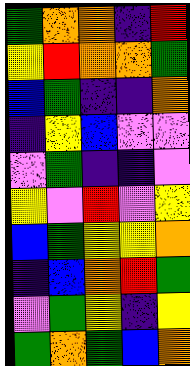[["green", "orange", "orange", "indigo", "red"], ["yellow", "red", "orange", "orange", "green"], ["blue", "green", "indigo", "indigo", "orange"], ["indigo", "yellow", "blue", "violet", "violet"], ["violet", "green", "indigo", "indigo", "violet"], ["yellow", "violet", "red", "violet", "yellow"], ["blue", "green", "yellow", "yellow", "orange"], ["indigo", "blue", "orange", "red", "green"], ["violet", "green", "yellow", "indigo", "yellow"], ["green", "orange", "green", "blue", "orange"]]